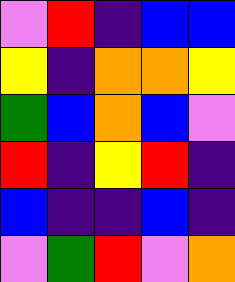[["violet", "red", "indigo", "blue", "blue"], ["yellow", "indigo", "orange", "orange", "yellow"], ["green", "blue", "orange", "blue", "violet"], ["red", "indigo", "yellow", "red", "indigo"], ["blue", "indigo", "indigo", "blue", "indigo"], ["violet", "green", "red", "violet", "orange"]]